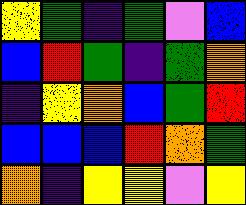[["yellow", "green", "indigo", "green", "violet", "blue"], ["blue", "red", "green", "indigo", "green", "orange"], ["indigo", "yellow", "orange", "blue", "green", "red"], ["blue", "blue", "blue", "red", "orange", "green"], ["orange", "indigo", "yellow", "yellow", "violet", "yellow"]]